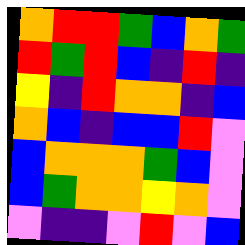[["orange", "red", "red", "green", "blue", "orange", "green"], ["red", "green", "red", "blue", "indigo", "red", "indigo"], ["yellow", "indigo", "red", "orange", "orange", "indigo", "blue"], ["orange", "blue", "indigo", "blue", "blue", "red", "violet"], ["blue", "orange", "orange", "orange", "green", "blue", "violet"], ["blue", "green", "orange", "orange", "yellow", "orange", "violet"], ["violet", "indigo", "indigo", "violet", "red", "violet", "blue"]]